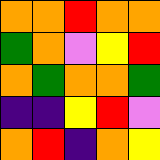[["orange", "orange", "red", "orange", "orange"], ["green", "orange", "violet", "yellow", "red"], ["orange", "green", "orange", "orange", "green"], ["indigo", "indigo", "yellow", "red", "violet"], ["orange", "red", "indigo", "orange", "yellow"]]